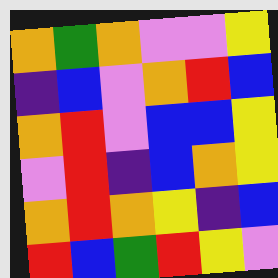[["orange", "green", "orange", "violet", "violet", "yellow"], ["indigo", "blue", "violet", "orange", "red", "blue"], ["orange", "red", "violet", "blue", "blue", "yellow"], ["violet", "red", "indigo", "blue", "orange", "yellow"], ["orange", "red", "orange", "yellow", "indigo", "blue"], ["red", "blue", "green", "red", "yellow", "violet"]]